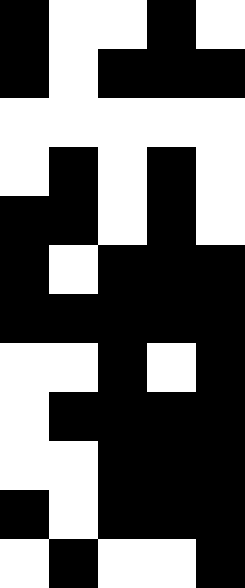[["black", "white", "white", "black", "white"], ["black", "white", "black", "black", "black"], ["white", "white", "white", "white", "white"], ["white", "black", "white", "black", "white"], ["black", "black", "white", "black", "white"], ["black", "white", "black", "black", "black"], ["black", "black", "black", "black", "black"], ["white", "white", "black", "white", "black"], ["white", "black", "black", "black", "black"], ["white", "white", "black", "black", "black"], ["black", "white", "black", "black", "black"], ["white", "black", "white", "white", "black"]]